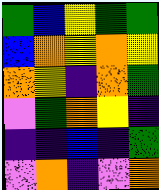[["green", "blue", "yellow", "green", "green"], ["blue", "orange", "yellow", "orange", "yellow"], ["orange", "yellow", "indigo", "orange", "green"], ["violet", "green", "orange", "yellow", "indigo"], ["indigo", "indigo", "blue", "indigo", "green"], ["violet", "orange", "indigo", "violet", "orange"]]